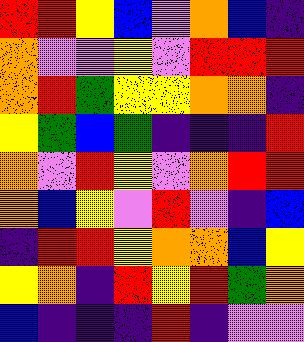[["red", "red", "yellow", "blue", "violet", "orange", "blue", "indigo"], ["orange", "violet", "violet", "yellow", "violet", "red", "red", "red"], ["orange", "red", "green", "yellow", "yellow", "orange", "orange", "indigo"], ["yellow", "green", "blue", "green", "indigo", "indigo", "indigo", "red"], ["orange", "violet", "red", "yellow", "violet", "orange", "red", "red"], ["orange", "blue", "yellow", "violet", "red", "violet", "indigo", "blue"], ["indigo", "red", "red", "yellow", "orange", "orange", "blue", "yellow"], ["yellow", "orange", "indigo", "red", "yellow", "red", "green", "orange"], ["blue", "indigo", "indigo", "indigo", "red", "indigo", "violet", "violet"]]